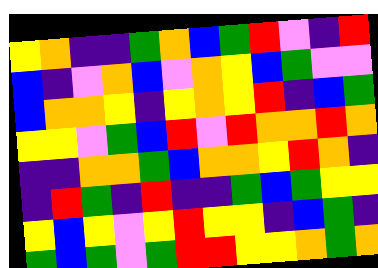[["yellow", "orange", "indigo", "indigo", "green", "orange", "blue", "green", "red", "violet", "indigo", "red"], ["blue", "indigo", "violet", "orange", "blue", "violet", "orange", "yellow", "blue", "green", "violet", "violet"], ["blue", "orange", "orange", "yellow", "indigo", "yellow", "orange", "yellow", "red", "indigo", "blue", "green"], ["yellow", "yellow", "violet", "green", "blue", "red", "violet", "red", "orange", "orange", "red", "orange"], ["indigo", "indigo", "orange", "orange", "green", "blue", "orange", "orange", "yellow", "red", "orange", "indigo"], ["indigo", "red", "green", "indigo", "red", "indigo", "indigo", "green", "blue", "green", "yellow", "yellow"], ["yellow", "blue", "yellow", "violet", "yellow", "red", "yellow", "yellow", "indigo", "blue", "green", "indigo"], ["green", "blue", "green", "violet", "green", "red", "red", "yellow", "yellow", "orange", "green", "orange"]]